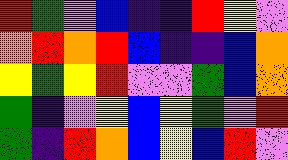[["red", "green", "violet", "blue", "indigo", "indigo", "red", "yellow", "violet"], ["orange", "red", "orange", "red", "blue", "indigo", "indigo", "blue", "orange"], ["yellow", "green", "yellow", "red", "violet", "violet", "green", "blue", "orange"], ["green", "indigo", "violet", "yellow", "blue", "yellow", "green", "violet", "red"], ["green", "indigo", "red", "orange", "blue", "yellow", "blue", "red", "violet"]]